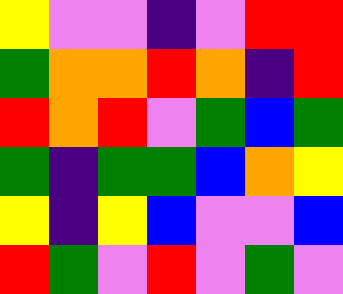[["yellow", "violet", "violet", "indigo", "violet", "red", "red"], ["green", "orange", "orange", "red", "orange", "indigo", "red"], ["red", "orange", "red", "violet", "green", "blue", "green"], ["green", "indigo", "green", "green", "blue", "orange", "yellow"], ["yellow", "indigo", "yellow", "blue", "violet", "violet", "blue"], ["red", "green", "violet", "red", "violet", "green", "violet"]]